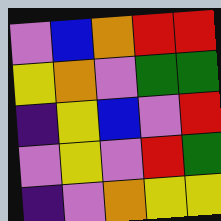[["violet", "blue", "orange", "red", "red"], ["yellow", "orange", "violet", "green", "green"], ["indigo", "yellow", "blue", "violet", "red"], ["violet", "yellow", "violet", "red", "green"], ["indigo", "violet", "orange", "yellow", "yellow"]]